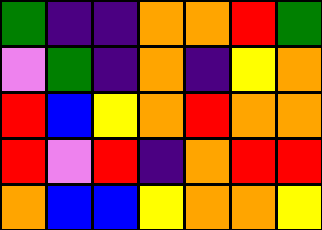[["green", "indigo", "indigo", "orange", "orange", "red", "green"], ["violet", "green", "indigo", "orange", "indigo", "yellow", "orange"], ["red", "blue", "yellow", "orange", "red", "orange", "orange"], ["red", "violet", "red", "indigo", "orange", "red", "red"], ["orange", "blue", "blue", "yellow", "orange", "orange", "yellow"]]